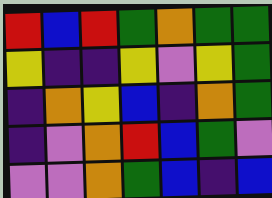[["red", "blue", "red", "green", "orange", "green", "green"], ["yellow", "indigo", "indigo", "yellow", "violet", "yellow", "green"], ["indigo", "orange", "yellow", "blue", "indigo", "orange", "green"], ["indigo", "violet", "orange", "red", "blue", "green", "violet"], ["violet", "violet", "orange", "green", "blue", "indigo", "blue"]]